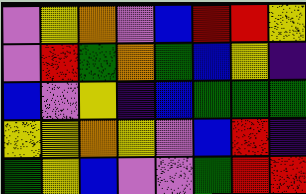[["violet", "yellow", "orange", "violet", "blue", "red", "red", "yellow"], ["violet", "red", "green", "orange", "green", "blue", "yellow", "indigo"], ["blue", "violet", "yellow", "indigo", "blue", "green", "green", "green"], ["yellow", "yellow", "orange", "yellow", "violet", "blue", "red", "indigo"], ["green", "yellow", "blue", "violet", "violet", "green", "red", "red"]]